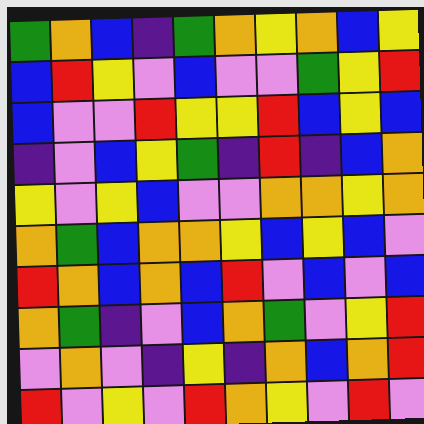[["green", "orange", "blue", "indigo", "green", "orange", "yellow", "orange", "blue", "yellow"], ["blue", "red", "yellow", "violet", "blue", "violet", "violet", "green", "yellow", "red"], ["blue", "violet", "violet", "red", "yellow", "yellow", "red", "blue", "yellow", "blue"], ["indigo", "violet", "blue", "yellow", "green", "indigo", "red", "indigo", "blue", "orange"], ["yellow", "violet", "yellow", "blue", "violet", "violet", "orange", "orange", "yellow", "orange"], ["orange", "green", "blue", "orange", "orange", "yellow", "blue", "yellow", "blue", "violet"], ["red", "orange", "blue", "orange", "blue", "red", "violet", "blue", "violet", "blue"], ["orange", "green", "indigo", "violet", "blue", "orange", "green", "violet", "yellow", "red"], ["violet", "orange", "violet", "indigo", "yellow", "indigo", "orange", "blue", "orange", "red"], ["red", "violet", "yellow", "violet", "red", "orange", "yellow", "violet", "red", "violet"]]